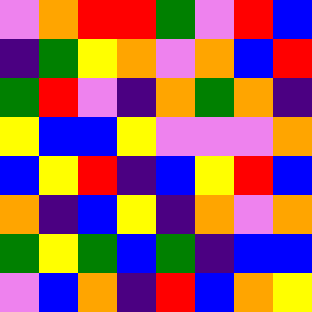[["violet", "orange", "red", "red", "green", "violet", "red", "blue"], ["indigo", "green", "yellow", "orange", "violet", "orange", "blue", "red"], ["green", "red", "violet", "indigo", "orange", "green", "orange", "indigo"], ["yellow", "blue", "blue", "yellow", "violet", "violet", "violet", "orange"], ["blue", "yellow", "red", "indigo", "blue", "yellow", "red", "blue"], ["orange", "indigo", "blue", "yellow", "indigo", "orange", "violet", "orange"], ["green", "yellow", "green", "blue", "green", "indigo", "blue", "blue"], ["violet", "blue", "orange", "indigo", "red", "blue", "orange", "yellow"]]